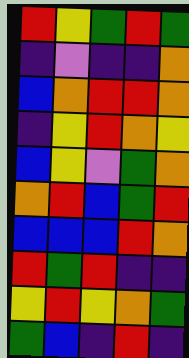[["red", "yellow", "green", "red", "green"], ["indigo", "violet", "indigo", "indigo", "orange"], ["blue", "orange", "red", "red", "orange"], ["indigo", "yellow", "red", "orange", "yellow"], ["blue", "yellow", "violet", "green", "orange"], ["orange", "red", "blue", "green", "red"], ["blue", "blue", "blue", "red", "orange"], ["red", "green", "red", "indigo", "indigo"], ["yellow", "red", "yellow", "orange", "green"], ["green", "blue", "indigo", "red", "indigo"]]